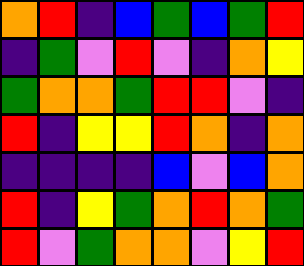[["orange", "red", "indigo", "blue", "green", "blue", "green", "red"], ["indigo", "green", "violet", "red", "violet", "indigo", "orange", "yellow"], ["green", "orange", "orange", "green", "red", "red", "violet", "indigo"], ["red", "indigo", "yellow", "yellow", "red", "orange", "indigo", "orange"], ["indigo", "indigo", "indigo", "indigo", "blue", "violet", "blue", "orange"], ["red", "indigo", "yellow", "green", "orange", "red", "orange", "green"], ["red", "violet", "green", "orange", "orange", "violet", "yellow", "red"]]